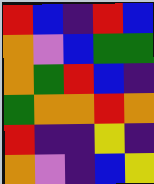[["red", "blue", "indigo", "red", "blue"], ["orange", "violet", "blue", "green", "green"], ["orange", "green", "red", "blue", "indigo"], ["green", "orange", "orange", "red", "orange"], ["red", "indigo", "indigo", "yellow", "indigo"], ["orange", "violet", "indigo", "blue", "yellow"]]